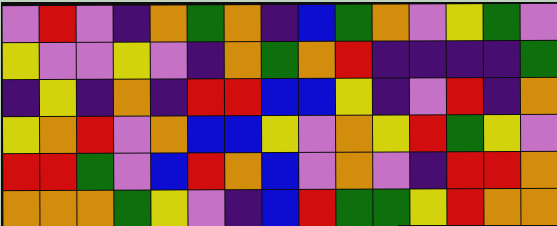[["violet", "red", "violet", "indigo", "orange", "green", "orange", "indigo", "blue", "green", "orange", "violet", "yellow", "green", "violet"], ["yellow", "violet", "violet", "yellow", "violet", "indigo", "orange", "green", "orange", "red", "indigo", "indigo", "indigo", "indigo", "green"], ["indigo", "yellow", "indigo", "orange", "indigo", "red", "red", "blue", "blue", "yellow", "indigo", "violet", "red", "indigo", "orange"], ["yellow", "orange", "red", "violet", "orange", "blue", "blue", "yellow", "violet", "orange", "yellow", "red", "green", "yellow", "violet"], ["red", "red", "green", "violet", "blue", "red", "orange", "blue", "violet", "orange", "violet", "indigo", "red", "red", "orange"], ["orange", "orange", "orange", "green", "yellow", "violet", "indigo", "blue", "red", "green", "green", "yellow", "red", "orange", "orange"]]